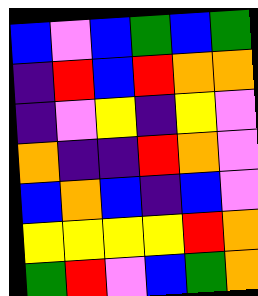[["blue", "violet", "blue", "green", "blue", "green"], ["indigo", "red", "blue", "red", "orange", "orange"], ["indigo", "violet", "yellow", "indigo", "yellow", "violet"], ["orange", "indigo", "indigo", "red", "orange", "violet"], ["blue", "orange", "blue", "indigo", "blue", "violet"], ["yellow", "yellow", "yellow", "yellow", "red", "orange"], ["green", "red", "violet", "blue", "green", "orange"]]